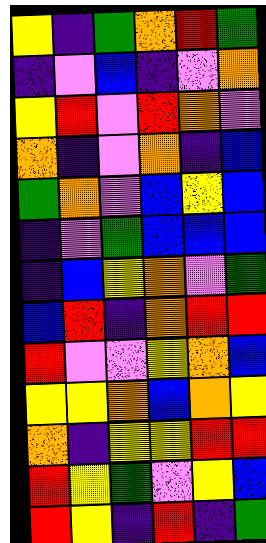[["yellow", "indigo", "green", "orange", "red", "green"], ["indigo", "violet", "blue", "indigo", "violet", "orange"], ["yellow", "red", "violet", "red", "orange", "violet"], ["orange", "indigo", "violet", "orange", "indigo", "blue"], ["green", "orange", "violet", "blue", "yellow", "blue"], ["indigo", "violet", "green", "blue", "blue", "blue"], ["indigo", "blue", "yellow", "orange", "violet", "green"], ["blue", "red", "indigo", "orange", "red", "red"], ["red", "violet", "violet", "yellow", "orange", "blue"], ["yellow", "yellow", "orange", "blue", "orange", "yellow"], ["orange", "indigo", "yellow", "yellow", "red", "red"], ["red", "yellow", "green", "violet", "yellow", "blue"], ["red", "yellow", "indigo", "red", "indigo", "green"]]